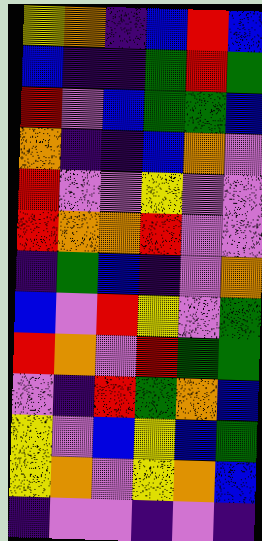[["yellow", "orange", "indigo", "blue", "red", "blue"], ["blue", "indigo", "indigo", "green", "red", "green"], ["red", "violet", "blue", "green", "green", "blue"], ["orange", "indigo", "indigo", "blue", "orange", "violet"], ["red", "violet", "violet", "yellow", "violet", "violet"], ["red", "orange", "orange", "red", "violet", "violet"], ["indigo", "green", "blue", "indigo", "violet", "orange"], ["blue", "violet", "red", "yellow", "violet", "green"], ["red", "orange", "violet", "red", "green", "green"], ["violet", "indigo", "red", "green", "orange", "blue"], ["yellow", "violet", "blue", "yellow", "blue", "green"], ["yellow", "orange", "violet", "yellow", "orange", "blue"], ["indigo", "violet", "violet", "indigo", "violet", "indigo"]]